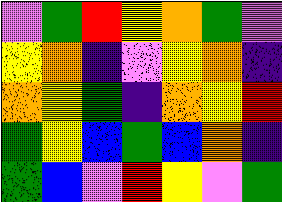[["violet", "green", "red", "yellow", "orange", "green", "violet"], ["yellow", "orange", "indigo", "violet", "yellow", "orange", "indigo"], ["orange", "yellow", "green", "indigo", "orange", "yellow", "red"], ["green", "yellow", "blue", "green", "blue", "orange", "indigo"], ["green", "blue", "violet", "red", "yellow", "violet", "green"]]